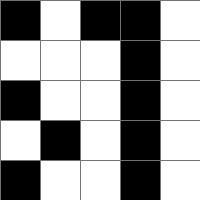[["black", "white", "black", "black", "white"], ["white", "white", "white", "black", "white"], ["black", "white", "white", "black", "white"], ["white", "black", "white", "black", "white"], ["black", "white", "white", "black", "white"]]